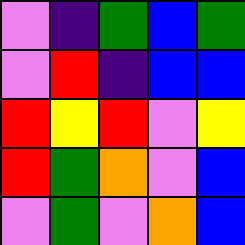[["violet", "indigo", "green", "blue", "green"], ["violet", "red", "indigo", "blue", "blue"], ["red", "yellow", "red", "violet", "yellow"], ["red", "green", "orange", "violet", "blue"], ["violet", "green", "violet", "orange", "blue"]]